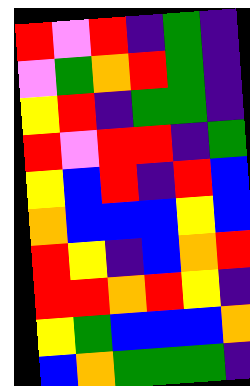[["red", "violet", "red", "indigo", "green", "indigo"], ["violet", "green", "orange", "red", "green", "indigo"], ["yellow", "red", "indigo", "green", "green", "indigo"], ["red", "violet", "red", "red", "indigo", "green"], ["yellow", "blue", "red", "indigo", "red", "blue"], ["orange", "blue", "blue", "blue", "yellow", "blue"], ["red", "yellow", "indigo", "blue", "orange", "red"], ["red", "red", "orange", "red", "yellow", "indigo"], ["yellow", "green", "blue", "blue", "blue", "orange"], ["blue", "orange", "green", "green", "green", "indigo"]]